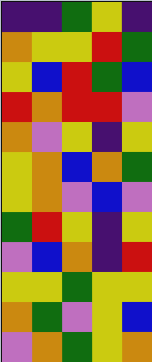[["indigo", "indigo", "green", "yellow", "indigo"], ["orange", "yellow", "yellow", "red", "green"], ["yellow", "blue", "red", "green", "blue"], ["red", "orange", "red", "red", "violet"], ["orange", "violet", "yellow", "indigo", "yellow"], ["yellow", "orange", "blue", "orange", "green"], ["yellow", "orange", "violet", "blue", "violet"], ["green", "red", "yellow", "indigo", "yellow"], ["violet", "blue", "orange", "indigo", "red"], ["yellow", "yellow", "green", "yellow", "yellow"], ["orange", "green", "violet", "yellow", "blue"], ["violet", "orange", "green", "yellow", "orange"]]